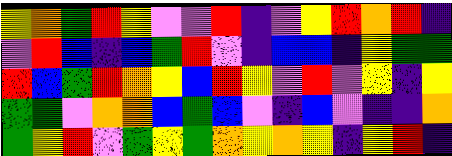[["yellow", "orange", "green", "red", "yellow", "violet", "violet", "red", "indigo", "violet", "yellow", "red", "orange", "red", "indigo"], ["violet", "red", "blue", "indigo", "blue", "green", "red", "violet", "indigo", "blue", "blue", "indigo", "yellow", "green", "green"], ["red", "blue", "green", "red", "orange", "yellow", "blue", "red", "yellow", "violet", "red", "violet", "yellow", "indigo", "yellow"], ["green", "green", "violet", "orange", "orange", "blue", "green", "blue", "violet", "indigo", "blue", "violet", "indigo", "indigo", "orange"], ["green", "yellow", "red", "violet", "green", "yellow", "green", "orange", "yellow", "orange", "yellow", "indigo", "yellow", "red", "indigo"]]